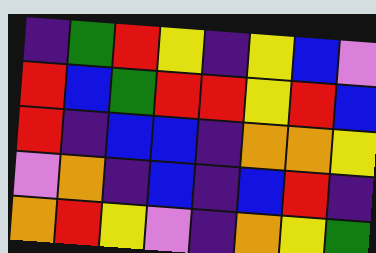[["indigo", "green", "red", "yellow", "indigo", "yellow", "blue", "violet"], ["red", "blue", "green", "red", "red", "yellow", "red", "blue"], ["red", "indigo", "blue", "blue", "indigo", "orange", "orange", "yellow"], ["violet", "orange", "indigo", "blue", "indigo", "blue", "red", "indigo"], ["orange", "red", "yellow", "violet", "indigo", "orange", "yellow", "green"]]